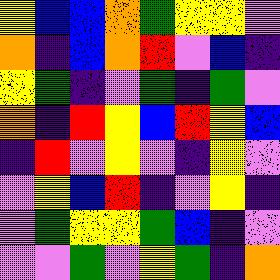[["yellow", "blue", "blue", "orange", "green", "yellow", "yellow", "violet"], ["orange", "indigo", "blue", "orange", "red", "violet", "blue", "indigo"], ["yellow", "green", "indigo", "violet", "green", "indigo", "green", "violet"], ["orange", "indigo", "red", "yellow", "blue", "red", "yellow", "blue"], ["indigo", "red", "violet", "yellow", "violet", "indigo", "yellow", "violet"], ["violet", "yellow", "blue", "red", "indigo", "violet", "yellow", "indigo"], ["violet", "green", "yellow", "yellow", "green", "blue", "indigo", "violet"], ["violet", "violet", "green", "violet", "yellow", "green", "indigo", "orange"]]